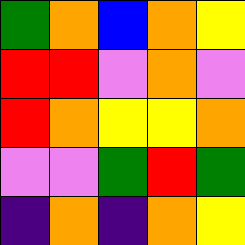[["green", "orange", "blue", "orange", "yellow"], ["red", "red", "violet", "orange", "violet"], ["red", "orange", "yellow", "yellow", "orange"], ["violet", "violet", "green", "red", "green"], ["indigo", "orange", "indigo", "orange", "yellow"]]